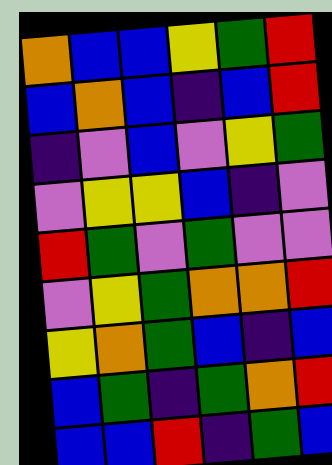[["orange", "blue", "blue", "yellow", "green", "red"], ["blue", "orange", "blue", "indigo", "blue", "red"], ["indigo", "violet", "blue", "violet", "yellow", "green"], ["violet", "yellow", "yellow", "blue", "indigo", "violet"], ["red", "green", "violet", "green", "violet", "violet"], ["violet", "yellow", "green", "orange", "orange", "red"], ["yellow", "orange", "green", "blue", "indigo", "blue"], ["blue", "green", "indigo", "green", "orange", "red"], ["blue", "blue", "red", "indigo", "green", "blue"]]